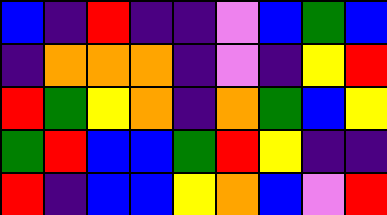[["blue", "indigo", "red", "indigo", "indigo", "violet", "blue", "green", "blue"], ["indigo", "orange", "orange", "orange", "indigo", "violet", "indigo", "yellow", "red"], ["red", "green", "yellow", "orange", "indigo", "orange", "green", "blue", "yellow"], ["green", "red", "blue", "blue", "green", "red", "yellow", "indigo", "indigo"], ["red", "indigo", "blue", "blue", "yellow", "orange", "blue", "violet", "red"]]